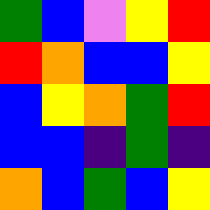[["green", "blue", "violet", "yellow", "red"], ["red", "orange", "blue", "blue", "yellow"], ["blue", "yellow", "orange", "green", "red"], ["blue", "blue", "indigo", "green", "indigo"], ["orange", "blue", "green", "blue", "yellow"]]